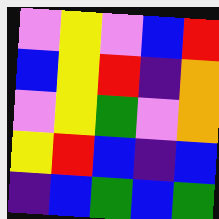[["violet", "yellow", "violet", "blue", "red"], ["blue", "yellow", "red", "indigo", "orange"], ["violet", "yellow", "green", "violet", "orange"], ["yellow", "red", "blue", "indigo", "blue"], ["indigo", "blue", "green", "blue", "green"]]